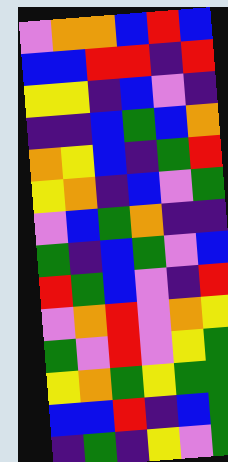[["violet", "orange", "orange", "blue", "red", "blue"], ["blue", "blue", "red", "red", "indigo", "red"], ["yellow", "yellow", "indigo", "blue", "violet", "indigo"], ["indigo", "indigo", "blue", "green", "blue", "orange"], ["orange", "yellow", "blue", "indigo", "green", "red"], ["yellow", "orange", "indigo", "blue", "violet", "green"], ["violet", "blue", "green", "orange", "indigo", "indigo"], ["green", "indigo", "blue", "green", "violet", "blue"], ["red", "green", "blue", "violet", "indigo", "red"], ["violet", "orange", "red", "violet", "orange", "yellow"], ["green", "violet", "red", "violet", "yellow", "green"], ["yellow", "orange", "green", "yellow", "green", "green"], ["blue", "blue", "red", "indigo", "blue", "green"], ["indigo", "green", "indigo", "yellow", "violet", "green"]]